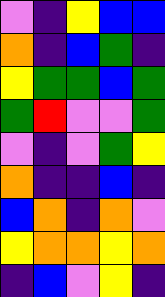[["violet", "indigo", "yellow", "blue", "blue"], ["orange", "indigo", "blue", "green", "indigo"], ["yellow", "green", "green", "blue", "green"], ["green", "red", "violet", "violet", "green"], ["violet", "indigo", "violet", "green", "yellow"], ["orange", "indigo", "indigo", "blue", "indigo"], ["blue", "orange", "indigo", "orange", "violet"], ["yellow", "orange", "orange", "yellow", "orange"], ["indigo", "blue", "violet", "yellow", "indigo"]]